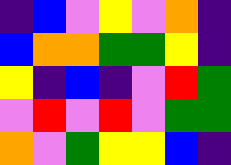[["indigo", "blue", "violet", "yellow", "violet", "orange", "indigo"], ["blue", "orange", "orange", "green", "green", "yellow", "indigo"], ["yellow", "indigo", "blue", "indigo", "violet", "red", "green"], ["violet", "red", "violet", "red", "violet", "green", "green"], ["orange", "violet", "green", "yellow", "yellow", "blue", "indigo"]]